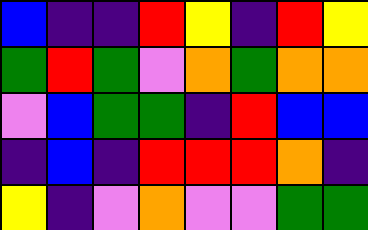[["blue", "indigo", "indigo", "red", "yellow", "indigo", "red", "yellow"], ["green", "red", "green", "violet", "orange", "green", "orange", "orange"], ["violet", "blue", "green", "green", "indigo", "red", "blue", "blue"], ["indigo", "blue", "indigo", "red", "red", "red", "orange", "indigo"], ["yellow", "indigo", "violet", "orange", "violet", "violet", "green", "green"]]